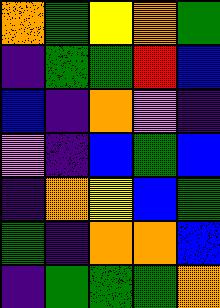[["orange", "green", "yellow", "orange", "green"], ["indigo", "green", "green", "red", "blue"], ["blue", "indigo", "orange", "violet", "indigo"], ["violet", "indigo", "blue", "green", "blue"], ["indigo", "orange", "yellow", "blue", "green"], ["green", "indigo", "orange", "orange", "blue"], ["indigo", "green", "green", "green", "orange"]]